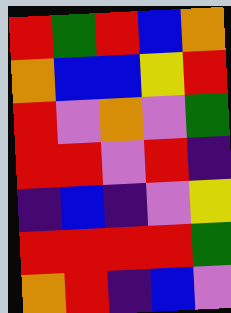[["red", "green", "red", "blue", "orange"], ["orange", "blue", "blue", "yellow", "red"], ["red", "violet", "orange", "violet", "green"], ["red", "red", "violet", "red", "indigo"], ["indigo", "blue", "indigo", "violet", "yellow"], ["red", "red", "red", "red", "green"], ["orange", "red", "indigo", "blue", "violet"]]